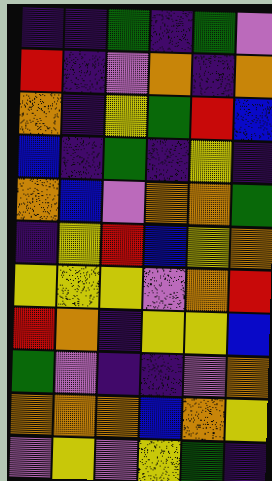[["indigo", "indigo", "green", "indigo", "green", "violet"], ["red", "indigo", "violet", "orange", "indigo", "orange"], ["orange", "indigo", "yellow", "green", "red", "blue"], ["blue", "indigo", "green", "indigo", "yellow", "indigo"], ["orange", "blue", "violet", "orange", "orange", "green"], ["indigo", "yellow", "red", "blue", "yellow", "orange"], ["yellow", "yellow", "yellow", "violet", "orange", "red"], ["red", "orange", "indigo", "yellow", "yellow", "blue"], ["green", "violet", "indigo", "indigo", "violet", "orange"], ["orange", "orange", "orange", "blue", "orange", "yellow"], ["violet", "yellow", "violet", "yellow", "green", "indigo"]]